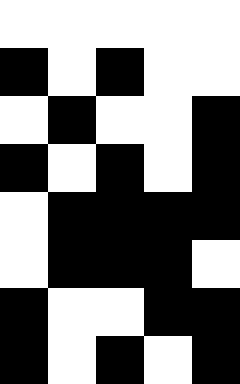[["white", "white", "white", "white", "white"], ["black", "white", "black", "white", "white"], ["white", "black", "white", "white", "black"], ["black", "white", "black", "white", "black"], ["white", "black", "black", "black", "black"], ["white", "black", "black", "black", "white"], ["black", "white", "white", "black", "black"], ["black", "white", "black", "white", "black"]]